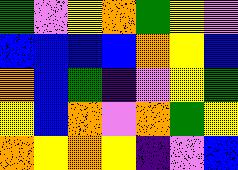[["green", "violet", "yellow", "orange", "green", "yellow", "violet"], ["blue", "blue", "blue", "blue", "orange", "yellow", "blue"], ["orange", "blue", "green", "indigo", "violet", "yellow", "green"], ["yellow", "blue", "orange", "violet", "orange", "green", "yellow"], ["orange", "yellow", "orange", "yellow", "indigo", "violet", "blue"]]